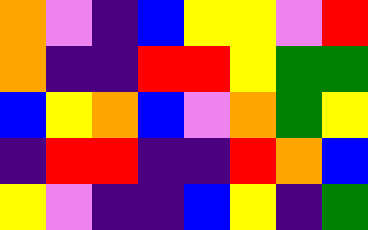[["orange", "violet", "indigo", "blue", "yellow", "yellow", "violet", "red"], ["orange", "indigo", "indigo", "red", "red", "yellow", "green", "green"], ["blue", "yellow", "orange", "blue", "violet", "orange", "green", "yellow"], ["indigo", "red", "red", "indigo", "indigo", "red", "orange", "blue"], ["yellow", "violet", "indigo", "indigo", "blue", "yellow", "indigo", "green"]]